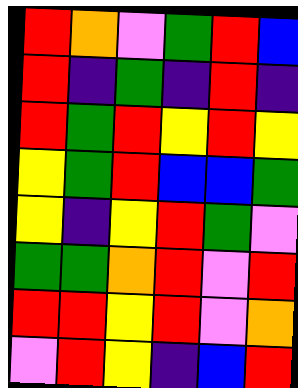[["red", "orange", "violet", "green", "red", "blue"], ["red", "indigo", "green", "indigo", "red", "indigo"], ["red", "green", "red", "yellow", "red", "yellow"], ["yellow", "green", "red", "blue", "blue", "green"], ["yellow", "indigo", "yellow", "red", "green", "violet"], ["green", "green", "orange", "red", "violet", "red"], ["red", "red", "yellow", "red", "violet", "orange"], ["violet", "red", "yellow", "indigo", "blue", "red"]]